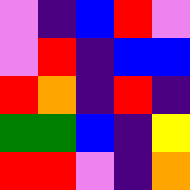[["violet", "indigo", "blue", "red", "violet"], ["violet", "red", "indigo", "blue", "blue"], ["red", "orange", "indigo", "red", "indigo"], ["green", "green", "blue", "indigo", "yellow"], ["red", "red", "violet", "indigo", "orange"]]